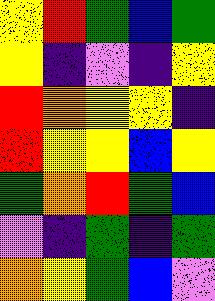[["yellow", "red", "green", "blue", "green"], ["yellow", "indigo", "violet", "indigo", "yellow"], ["red", "orange", "yellow", "yellow", "indigo"], ["red", "yellow", "yellow", "blue", "yellow"], ["green", "orange", "red", "green", "blue"], ["violet", "indigo", "green", "indigo", "green"], ["orange", "yellow", "green", "blue", "violet"]]